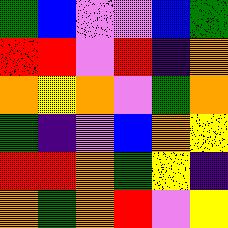[["green", "blue", "violet", "violet", "blue", "green"], ["red", "red", "violet", "red", "indigo", "orange"], ["orange", "yellow", "orange", "violet", "green", "orange"], ["green", "indigo", "violet", "blue", "orange", "yellow"], ["red", "red", "orange", "green", "yellow", "indigo"], ["orange", "green", "orange", "red", "violet", "yellow"]]